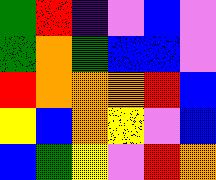[["green", "red", "indigo", "violet", "blue", "violet"], ["green", "orange", "green", "blue", "blue", "violet"], ["red", "orange", "orange", "orange", "red", "blue"], ["yellow", "blue", "orange", "yellow", "violet", "blue"], ["blue", "green", "yellow", "violet", "red", "orange"]]